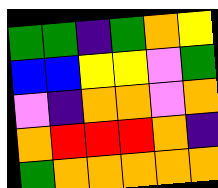[["green", "green", "indigo", "green", "orange", "yellow"], ["blue", "blue", "yellow", "yellow", "violet", "green"], ["violet", "indigo", "orange", "orange", "violet", "orange"], ["orange", "red", "red", "red", "orange", "indigo"], ["green", "orange", "orange", "orange", "orange", "orange"]]